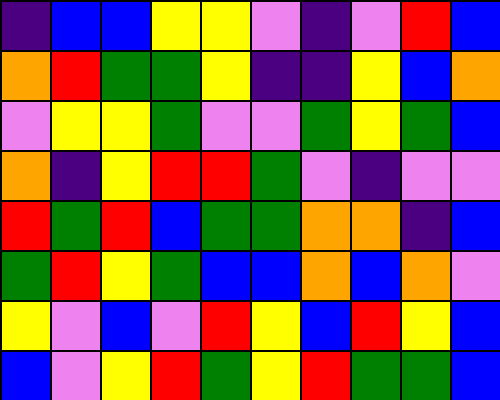[["indigo", "blue", "blue", "yellow", "yellow", "violet", "indigo", "violet", "red", "blue"], ["orange", "red", "green", "green", "yellow", "indigo", "indigo", "yellow", "blue", "orange"], ["violet", "yellow", "yellow", "green", "violet", "violet", "green", "yellow", "green", "blue"], ["orange", "indigo", "yellow", "red", "red", "green", "violet", "indigo", "violet", "violet"], ["red", "green", "red", "blue", "green", "green", "orange", "orange", "indigo", "blue"], ["green", "red", "yellow", "green", "blue", "blue", "orange", "blue", "orange", "violet"], ["yellow", "violet", "blue", "violet", "red", "yellow", "blue", "red", "yellow", "blue"], ["blue", "violet", "yellow", "red", "green", "yellow", "red", "green", "green", "blue"]]